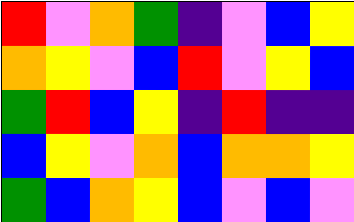[["red", "violet", "orange", "green", "indigo", "violet", "blue", "yellow"], ["orange", "yellow", "violet", "blue", "red", "violet", "yellow", "blue"], ["green", "red", "blue", "yellow", "indigo", "red", "indigo", "indigo"], ["blue", "yellow", "violet", "orange", "blue", "orange", "orange", "yellow"], ["green", "blue", "orange", "yellow", "blue", "violet", "blue", "violet"]]